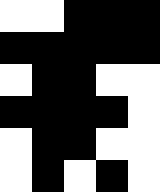[["white", "white", "black", "black", "black"], ["black", "black", "black", "black", "black"], ["white", "black", "black", "white", "white"], ["black", "black", "black", "black", "white"], ["white", "black", "black", "white", "white"], ["white", "black", "white", "black", "white"]]